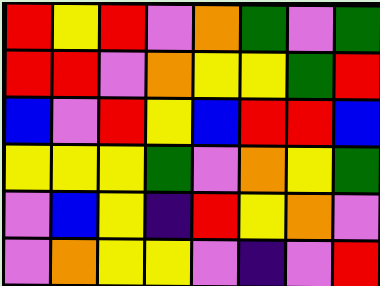[["red", "yellow", "red", "violet", "orange", "green", "violet", "green"], ["red", "red", "violet", "orange", "yellow", "yellow", "green", "red"], ["blue", "violet", "red", "yellow", "blue", "red", "red", "blue"], ["yellow", "yellow", "yellow", "green", "violet", "orange", "yellow", "green"], ["violet", "blue", "yellow", "indigo", "red", "yellow", "orange", "violet"], ["violet", "orange", "yellow", "yellow", "violet", "indigo", "violet", "red"]]